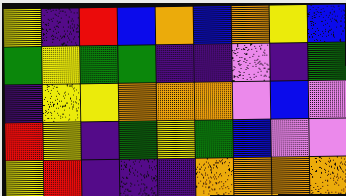[["yellow", "indigo", "red", "blue", "orange", "blue", "orange", "yellow", "blue"], ["green", "yellow", "green", "green", "indigo", "indigo", "violet", "indigo", "green"], ["indigo", "yellow", "yellow", "orange", "orange", "orange", "violet", "blue", "violet"], ["red", "yellow", "indigo", "green", "yellow", "green", "blue", "violet", "violet"], ["yellow", "red", "indigo", "indigo", "indigo", "orange", "orange", "orange", "orange"]]